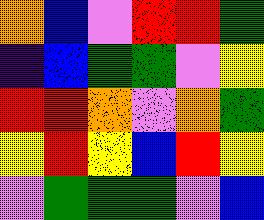[["orange", "blue", "violet", "red", "red", "green"], ["indigo", "blue", "green", "green", "violet", "yellow"], ["red", "red", "orange", "violet", "orange", "green"], ["yellow", "red", "yellow", "blue", "red", "yellow"], ["violet", "green", "green", "green", "violet", "blue"]]